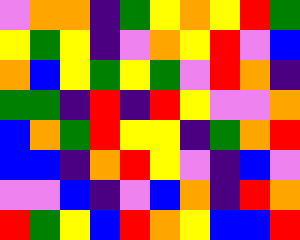[["violet", "orange", "orange", "indigo", "green", "yellow", "orange", "yellow", "red", "green"], ["yellow", "green", "yellow", "indigo", "violet", "orange", "yellow", "red", "violet", "blue"], ["orange", "blue", "yellow", "green", "yellow", "green", "violet", "red", "orange", "indigo"], ["green", "green", "indigo", "red", "indigo", "red", "yellow", "violet", "violet", "orange"], ["blue", "orange", "green", "red", "yellow", "yellow", "indigo", "green", "orange", "red"], ["blue", "blue", "indigo", "orange", "red", "yellow", "violet", "indigo", "blue", "violet"], ["violet", "violet", "blue", "indigo", "violet", "blue", "orange", "indigo", "red", "orange"], ["red", "green", "yellow", "blue", "red", "orange", "yellow", "blue", "blue", "red"]]